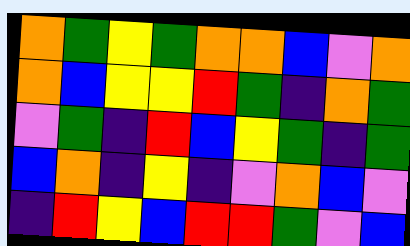[["orange", "green", "yellow", "green", "orange", "orange", "blue", "violet", "orange"], ["orange", "blue", "yellow", "yellow", "red", "green", "indigo", "orange", "green"], ["violet", "green", "indigo", "red", "blue", "yellow", "green", "indigo", "green"], ["blue", "orange", "indigo", "yellow", "indigo", "violet", "orange", "blue", "violet"], ["indigo", "red", "yellow", "blue", "red", "red", "green", "violet", "blue"]]